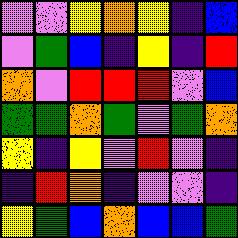[["violet", "violet", "yellow", "orange", "yellow", "indigo", "blue"], ["violet", "green", "blue", "indigo", "yellow", "indigo", "red"], ["orange", "violet", "red", "red", "red", "violet", "blue"], ["green", "green", "orange", "green", "violet", "green", "orange"], ["yellow", "indigo", "yellow", "violet", "red", "violet", "indigo"], ["indigo", "red", "orange", "indigo", "violet", "violet", "indigo"], ["yellow", "green", "blue", "orange", "blue", "blue", "green"]]